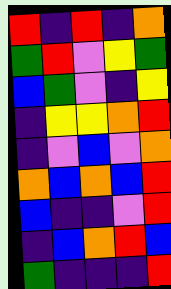[["red", "indigo", "red", "indigo", "orange"], ["green", "red", "violet", "yellow", "green"], ["blue", "green", "violet", "indigo", "yellow"], ["indigo", "yellow", "yellow", "orange", "red"], ["indigo", "violet", "blue", "violet", "orange"], ["orange", "blue", "orange", "blue", "red"], ["blue", "indigo", "indigo", "violet", "red"], ["indigo", "blue", "orange", "red", "blue"], ["green", "indigo", "indigo", "indigo", "red"]]